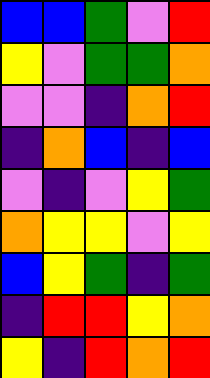[["blue", "blue", "green", "violet", "red"], ["yellow", "violet", "green", "green", "orange"], ["violet", "violet", "indigo", "orange", "red"], ["indigo", "orange", "blue", "indigo", "blue"], ["violet", "indigo", "violet", "yellow", "green"], ["orange", "yellow", "yellow", "violet", "yellow"], ["blue", "yellow", "green", "indigo", "green"], ["indigo", "red", "red", "yellow", "orange"], ["yellow", "indigo", "red", "orange", "red"]]